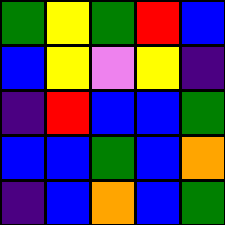[["green", "yellow", "green", "red", "blue"], ["blue", "yellow", "violet", "yellow", "indigo"], ["indigo", "red", "blue", "blue", "green"], ["blue", "blue", "green", "blue", "orange"], ["indigo", "blue", "orange", "blue", "green"]]